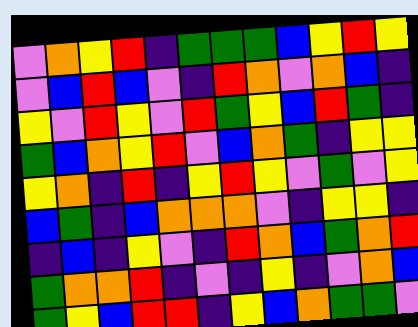[["violet", "orange", "yellow", "red", "indigo", "green", "green", "green", "blue", "yellow", "red", "yellow"], ["violet", "blue", "red", "blue", "violet", "indigo", "red", "orange", "violet", "orange", "blue", "indigo"], ["yellow", "violet", "red", "yellow", "violet", "red", "green", "yellow", "blue", "red", "green", "indigo"], ["green", "blue", "orange", "yellow", "red", "violet", "blue", "orange", "green", "indigo", "yellow", "yellow"], ["yellow", "orange", "indigo", "red", "indigo", "yellow", "red", "yellow", "violet", "green", "violet", "yellow"], ["blue", "green", "indigo", "blue", "orange", "orange", "orange", "violet", "indigo", "yellow", "yellow", "indigo"], ["indigo", "blue", "indigo", "yellow", "violet", "indigo", "red", "orange", "blue", "green", "orange", "red"], ["green", "orange", "orange", "red", "indigo", "violet", "indigo", "yellow", "indigo", "violet", "orange", "blue"], ["green", "yellow", "blue", "red", "red", "indigo", "yellow", "blue", "orange", "green", "green", "violet"]]